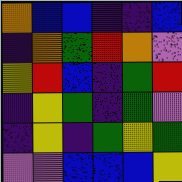[["orange", "blue", "blue", "indigo", "indigo", "blue"], ["indigo", "orange", "green", "red", "orange", "violet"], ["yellow", "red", "blue", "indigo", "green", "red"], ["indigo", "yellow", "green", "indigo", "green", "violet"], ["indigo", "yellow", "indigo", "green", "yellow", "green"], ["violet", "violet", "blue", "blue", "blue", "yellow"]]